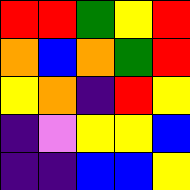[["red", "red", "green", "yellow", "red"], ["orange", "blue", "orange", "green", "red"], ["yellow", "orange", "indigo", "red", "yellow"], ["indigo", "violet", "yellow", "yellow", "blue"], ["indigo", "indigo", "blue", "blue", "yellow"]]